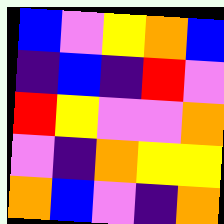[["blue", "violet", "yellow", "orange", "blue"], ["indigo", "blue", "indigo", "red", "violet"], ["red", "yellow", "violet", "violet", "orange"], ["violet", "indigo", "orange", "yellow", "yellow"], ["orange", "blue", "violet", "indigo", "orange"]]